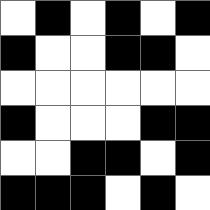[["white", "black", "white", "black", "white", "black"], ["black", "white", "white", "black", "black", "white"], ["white", "white", "white", "white", "white", "white"], ["black", "white", "white", "white", "black", "black"], ["white", "white", "black", "black", "white", "black"], ["black", "black", "black", "white", "black", "white"]]